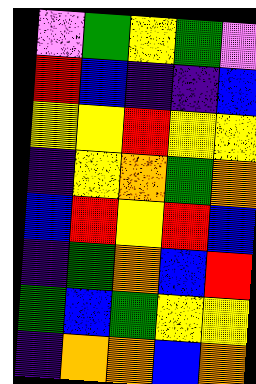[["violet", "green", "yellow", "green", "violet"], ["red", "blue", "indigo", "indigo", "blue"], ["yellow", "yellow", "red", "yellow", "yellow"], ["indigo", "yellow", "orange", "green", "orange"], ["blue", "red", "yellow", "red", "blue"], ["indigo", "green", "orange", "blue", "red"], ["green", "blue", "green", "yellow", "yellow"], ["indigo", "orange", "orange", "blue", "orange"]]